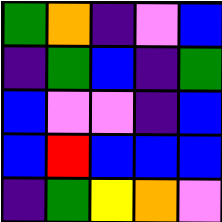[["green", "orange", "indigo", "violet", "blue"], ["indigo", "green", "blue", "indigo", "green"], ["blue", "violet", "violet", "indigo", "blue"], ["blue", "red", "blue", "blue", "blue"], ["indigo", "green", "yellow", "orange", "violet"]]